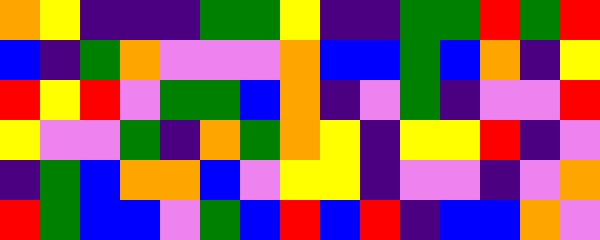[["orange", "yellow", "indigo", "indigo", "indigo", "green", "green", "yellow", "indigo", "indigo", "green", "green", "red", "green", "red"], ["blue", "indigo", "green", "orange", "violet", "violet", "violet", "orange", "blue", "blue", "green", "blue", "orange", "indigo", "yellow"], ["red", "yellow", "red", "violet", "green", "green", "blue", "orange", "indigo", "violet", "green", "indigo", "violet", "violet", "red"], ["yellow", "violet", "violet", "green", "indigo", "orange", "green", "orange", "yellow", "indigo", "yellow", "yellow", "red", "indigo", "violet"], ["indigo", "green", "blue", "orange", "orange", "blue", "violet", "yellow", "yellow", "indigo", "violet", "violet", "indigo", "violet", "orange"], ["red", "green", "blue", "blue", "violet", "green", "blue", "red", "blue", "red", "indigo", "blue", "blue", "orange", "violet"]]